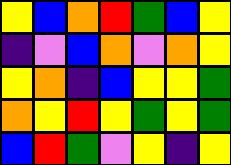[["yellow", "blue", "orange", "red", "green", "blue", "yellow"], ["indigo", "violet", "blue", "orange", "violet", "orange", "yellow"], ["yellow", "orange", "indigo", "blue", "yellow", "yellow", "green"], ["orange", "yellow", "red", "yellow", "green", "yellow", "green"], ["blue", "red", "green", "violet", "yellow", "indigo", "yellow"]]